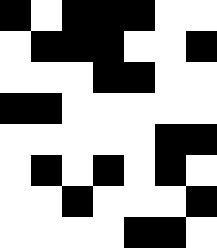[["black", "white", "black", "black", "black", "white", "white"], ["white", "black", "black", "black", "white", "white", "black"], ["white", "white", "white", "black", "black", "white", "white"], ["black", "black", "white", "white", "white", "white", "white"], ["white", "white", "white", "white", "white", "black", "black"], ["white", "black", "white", "black", "white", "black", "white"], ["white", "white", "black", "white", "white", "white", "black"], ["white", "white", "white", "white", "black", "black", "white"]]